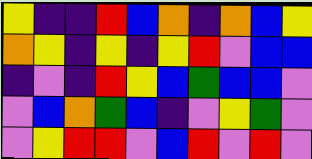[["yellow", "indigo", "indigo", "red", "blue", "orange", "indigo", "orange", "blue", "yellow"], ["orange", "yellow", "indigo", "yellow", "indigo", "yellow", "red", "violet", "blue", "blue"], ["indigo", "violet", "indigo", "red", "yellow", "blue", "green", "blue", "blue", "violet"], ["violet", "blue", "orange", "green", "blue", "indigo", "violet", "yellow", "green", "violet"], ["violet", "yellow", "red", "red", "violet", "blue", "red", "violet", "red", "violet"]]